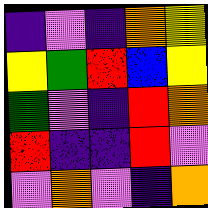[["indigo", "violet", "indigo", "orange", "yellow"], ["yellow", "green", "red", "blue", "yellow"], ["green", "violet", "indigo", "red", "orange"], ["red", "indigo", "indigo", "red", "violet"], ["violet", "orange", "violet", "indigo", "orange"]]